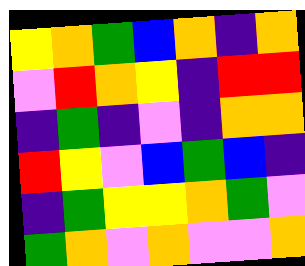[["yellow", "orange", "green", "blue", "orange", "indigo", "orange"], ["violet", "red", "orange", "yellow", "indigo", "red", "red"], ["indigo", "green", "indigo", "violet", "indigo", "orange", "orange"], ["red", "yellow", "violet", "blue", "green", "blue", "indigo"], ["indigo", "green", "yellow", "yellow", "orange", "green", "violet"], ["green", "orange", "violet", "orange", "violet", "violet", "orange"]]